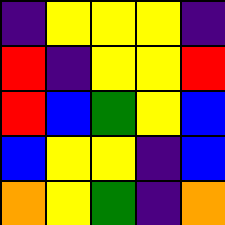[["indigo", "yellow", "yellow", "yellow", "indigo"], ["red", "indigo", "yellow", "yellow", "red"], ["red", "blue", "green", "yellow", "blue"], ["blue", "yellow", "yellow", "indigo", "blue"], ["orange", "yellow", "green", "indigo", "orange"]]